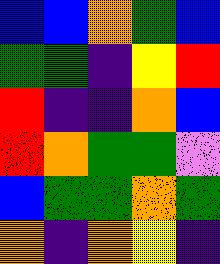[["blue", "blue", "orange", "green", "blue"], ["green", "green", "indigo", "yellow", "red"], ["red", "indigo", "indigo", "orange", "blue"], ["red", "orange", "green", "green", "violet"], ["blue", "green", "green", "orange", "green"], ["orange", "indigo", "orange", "yellow", "indigo"]]